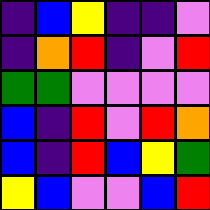[["indigo", "blue", "yellow", "indigo", "indigo", "violet"], ["indigo", "orange", "red", "indigo", "violet", "red"], ["green", "green", "violet", "violet", "violet", "violet"], ["blue", "indigo", "red", "violet", "red", "orange"], ["blue", "indigo", "red", "blue", "yellow", "green"], ["yellow", "blue", "violet", "violet", "blue", "red"]]